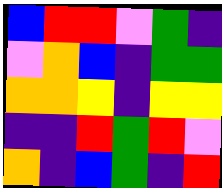[["blue", "red", "red", "violet", "green", "indigo"], ["violet", "orange", "blue", "indigo", "green", "green"], ["orange", "orange", "yellow", "indigo", "yellow", "yellow"], ["indigo", "indigo", "red", "green", "red", "violet"], ["orange", "indigo", "blue", "green", "indigo", "red"]]